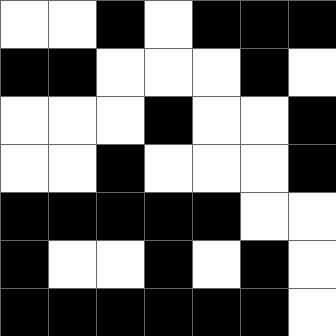[["white", "white", "black", "white", "black", "black", "black"], ["black", "black", "white", "white", "white", "black", "white"], ["white", "white", "white", "black", "white", "white", "black"], ["white", "white", "black", "white", "white", "white", "black"], ["black", "black", "black", "black", "black", "white", "white"], ["black", "white", "white", "black", "white", "black", "white"], ["black", "black", "black", "black", "black", "black", "white"]]